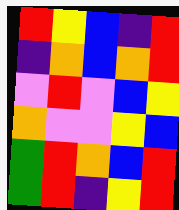[["red", "yellow", "blue", "indigo", "red"], ["indigo", "orange", "blue", "orange", "red"], ["violet", "red", "violet", "blue", "yellow"], ["orange", "violet", "violet", "yellow", "blue"], ["green", "red", "orange", "blue", "red"], ["green", "red", "indigo", "yellow", "red"]]